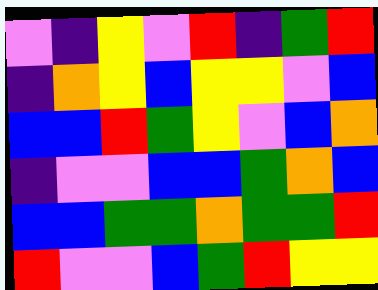[["violet", "indigo", "yellow", "violet", "red", "indigo", "green", "red"], ["indigo", "orange", "yellow", "blue", "yellow", "yellow", "violet", "blue"], ["blue", "blue", "red", "green", "yellow", "violet", "blue", "orange"], ["indigo", "violet", "violet", "blue", "blue", "green", "orange", "blue"], ["blue", "blue", "green", "green", "orange", "green", "green", "red"], ["red", "violet", "violet", "blue", "green", "red", "yellow", "yellow"]]